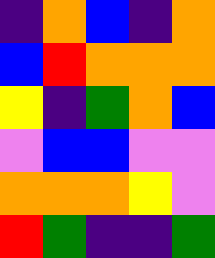[["indigo", "orange", "blue", "indigo", "orange"], ["blue", "red", "orange", "orange", "orange"], ["yellow", "indigo", "green", "orange", "blue"], ["violet", "blue", "blue", "violet", "violet"], ["orange", "orange", "orange", "yellow", "violet"], ["red", "green", "indigo", "indigo", "green"]]